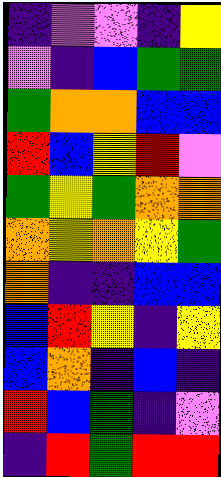[["indigo", "violet", "violet", "indigo", "yellow"], ["violet", "indigo", "blue", "green", "green"], ["green", "orange", "orange", "blue", "blue"], ["red", "blue", "yellow", "red", "violet"], ["green", "yellow", "green", "orange", "orange"], ["orange", "yellow", "orange", "yellow", "green"], ["orange", "indigo", "indigo", "blue", "blue"], ["blue", "red", "yellow", "indigo", "yellow"], ["blue", "orange", "indigo", "blue", "indigo"], ["red", "blue", "green", "indigo", "violet"], ["indigo", "red", "green", "red", "red"]]